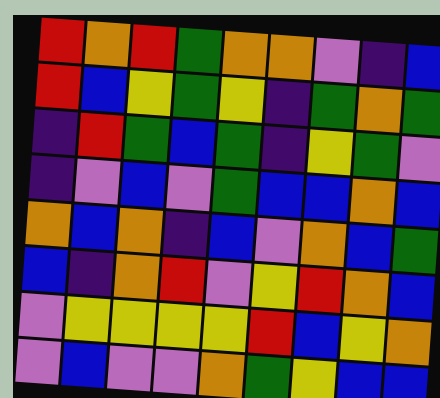[["red", "orange", "red", "green", "orange", "orange", "violet", "indigo", "blue"], ["red", "blue", "yellow", "green", "yellow", "indigo", "green", "orange", "green"], ["indigo", "red", "green", "blue", "green", "indigo", "yellow", "green", "violet"], ["indigo", "violet", "blue", "violet", "green", "blue", "blue", "orange", "blue"], ["orange", "blue", "orange", "indigo", "blue", "violet", "orange", "blue", "green"], ["blue", "indigo", "orange", "red", "violet", "yellow", "red", "orange", "blue"], ["violet", "yellow", "yellow", "yellow", "yellow", "red", "blue", "yellow", "orange"], ["violet", "blue", "violet", "violet", "orange", "green", "yellow", "blue", "blue"]]